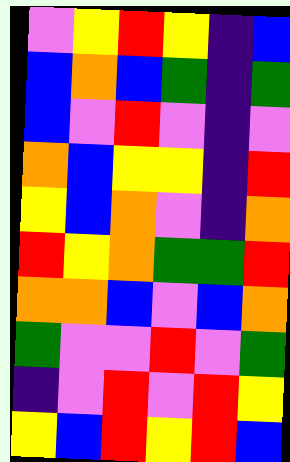[["violet", "yellow", "red", "yellow", "indigo", "blue"], ["blue", "orange", "blue", "green", "indigo", "green"], ["blue", "violet", "red", "violet", "indigo", "violet"], ["orange", "blue", "yellow", "yellow", "indigo", "red"], ["yellow", "blue", "orange", "violet", "indigo", "orange"], ["red", "yellow", "orange", "green", "green", "red"], ["orange", "orange", "blue", "violet", "blue", "orange"], ["green", "violet", "violet", "red", "violet", "green"], ["indigo", "violet", "red", "violet", "red", "yellow"], ["yellow", "blue", "red", "yellow", "red", "blue"]]